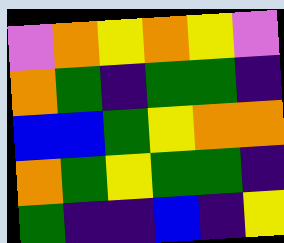[["violet", "orange", "yellow", "orange", "yellow", "violet"], ["orange", "green", "indigo", "green", "green", "indigo"], ["blue", "blue", "green", "yellow", "orange", "orange"], ["orange", "green", "yellow", "green", "green", "indigo"], ["green", "indigo", "indigo", "blue", "indigo", "yellow"]]